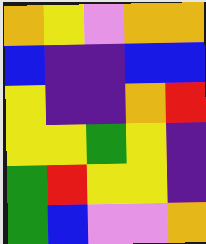[["orange", "yellow", "violet", "orange", "orange"], ["blue", "indigo", "indigo", "blue", "blue"], ["yellow", "indigo", "indigo", "orange", "red"], ["yellow", "yellow", "green", "yellow", "indigo"], ["green", "red", "yellow", "yellow", "indigo"], ["green", "blue", "violet", "violet", "orange"]]